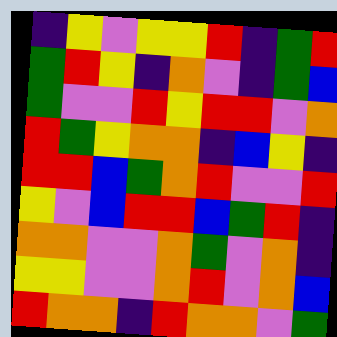[["indigo", "yellow", "violet", "yellow", "yellow", "red", "indigo", "green", "red"], ["green", "red", "yellow", "indigo", "orange", "violet", "indigo", "green", "blue"], ["green", "violet", "violet", "red", "yellow", "red", "red", "violet", "orange"], ["red", "green", "yellow", "orange", "orange", "indigo", "blue", "yellow", "indigo"], ["red", "red", "blue", "green", "orange", "red", "violet", "violet", "red"], ["yellow", "violet", "blue", "red", "red", "blue", "green", "red", "indigo"], ["orange", "orange", "violet", "violet", "orange", "green", "violet", "orange", "indigo"], ["yellow", "yellow", "violet", "violet", "orange", "red", "violet", "orange", "blue"], ["red", "orange", "orange", "indigo", "red", "orange", "orange", "violet", "green"]]